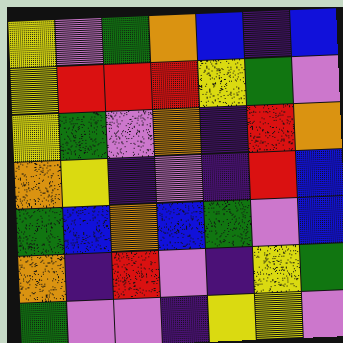[["yellow", "violet", "green", "orange", "blue", "indigo", "blue"], ["yellow", "red", "red", "red", "yellow", "green", "violet"], ["yellow", "green", "violet", "orange", "indigo", "red", "orange"], ["orange", "yellow", "indigo", "violet", "indigo", "red", "blue"], ["green", "blue", "orange", "blue", "green", "violet", "blue"], ["orange", "indigo", "red", "violet", "indigo", "yellow", "green"], ["green", "violet", "violet", "indigo", "yellow", "yellow", "violet"]]